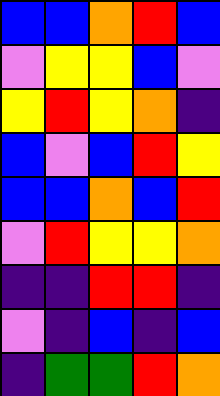[["blue", "blue", "orange", "red", "blue"], ["violet", "yellow", "yellow", "blue", "violet"], ["yellow", "red", "yellow", "orange", "indigo"], ["blue", "violet", "blue", "red", "yellow"], ["blue", "blue", "orange", "blue", "red"], ["violet", "red", "yellow", "yellow", "orange"], ["indigo", "indigo", "red", "red", "indigo"], ["violet", "indigo", "blue", "indigo", "blue"], ["indigo", "green", "green", "red", "orange"]]